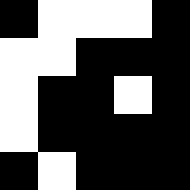[["black", "white", "white", "white", "black"], ["white", "white", "black", "black", "black"], ["white", "black", "black", "white", "black"], ["white", "black", "black", "black", "black"], ["black", "white", "black", "black", "black"]]